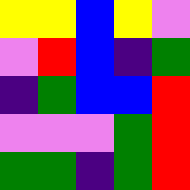[["yellow", "yellow", "blue", "yellow", "violet"], ["violet", "red", "blue", "indigo", "green"], ["indigo", "green", "blue", "blue", "red"], ["violet", "violet", "violet", "green", "red"], ["green", "green", "indigo", "green", "red"]]